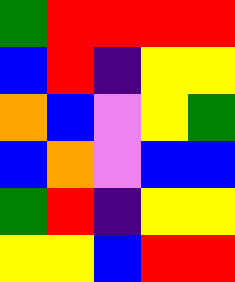[["green", "red", "red", "red", "red"], ["blue", "red", "indigo", "yellow", "yellow"], ["orange", "blue", "violet", "yellow", "green"], ["blue", "orange", "violet", "blue", "blue"], ["green", "red", "indigo", "yellow", "yellow"], ["yellow", "yellow", "blue", "red", "red"]]